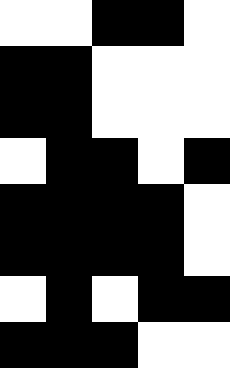[["white", "white", "black", "black", "white"], ["black", "black", "white", "white", "white"], ["black", "black", "white", "white", "white"], ["white", "black", "black", "white", "black"], ["black", "black", "black", "black", "white"], ["black", "black", "black", "black", "white"], ["white", "black", "white", "black", "black"], ["black", "black", "black", "white", "white"]]